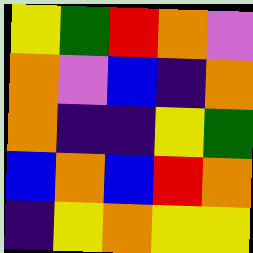[["yellow", "green", "red", "orange", "violet"], ["orange", "violet", "blue", "indigo", "orange"], ["orange", "indigo", "indigo", "yellow", "green"], ["blue", "orange", "blue", "red", "orange"], ["indigo", "yellow", "orange", "yellow", "yellow"]]